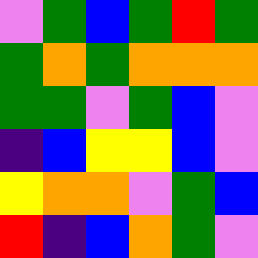[["violet", "green", "blue", "green", "red", "green"], ["green", "orange", "green", "orange", "orange", "orange"], ["green", "green", "violet", "green", "blue", "violet"], ["indigo", "blue", "yellow", "yellow", "blue", "violet"], ["yellow", "orange", "orange", "violet", "green", "blue"], ["red", "indigo", "blue", "orange", "green", "violet"]]